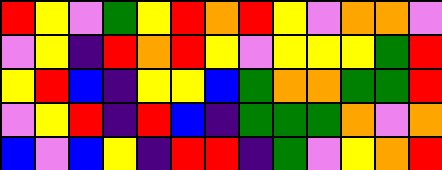[["red", "yellow", "violet", "green", "yellow", "red", "orange", "red", "yellow", "violet", "orange", "orange", "violet"], ["violet", "yellow", "indigo", "red", "orange", "red", "yellow", "violet", "yellow", "yellow", "yellow", "green", "red"], ["yellow", "red", "blue", "indigo", "yellow", "yellow", "blue", "green", "orange", "orange", "green", "green", "red"], ["violet", "yellow", "red", "indigo", "red", "blue", "indigo", "green", "green", "green", "orange", "violet", "orange"], ["blue", "violet", "blue", "yellow", "indigo", "red", "red", "indigo", "green", "violet", "yellow", "orange", "red"]]